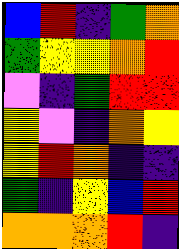[["blue", "red", "indigo", "green", "orange"], ["green", "yellow", "yellow", "orange", "red"], ["violet", "indigo", "green", "red", "red"], ["yellow", "violet", "indigo", "orange", "yellow"], ["yellow", "red", "orange", "indigo", "indigo"], ["green", "indigo", "yellow", "blue", "red"], ["orange", "orange", "orange", "red", "indigo"]]